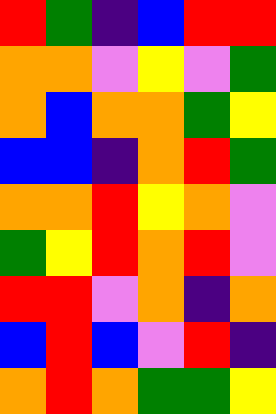[["red", "green", "indigo", "blue", "red", "red"], ["orange", "orange", "violet", "yellow", "violet", "green"], ["orange", "blue", "orange", "orange", "green", "yellow"], ["blue", "blue", "indigo", "orange", "red", "green"], ["orange", "orange", "red", "yellow", "orange", "violet"], ["green", "yellow", "red", "orange", "red", "violet"], ["red", "red", "violet", "orange", "indigo", "orange"], ["blue", "red", "blue", "violet", "red", "indigo"], ["orange", "red", "orange", "green", "green", "yellow"]]